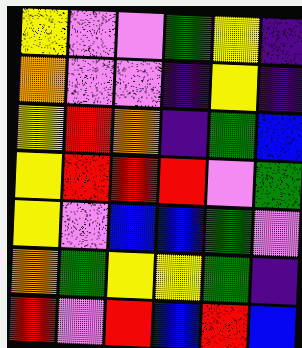[["yellow", "violet", "violet", "green", "yellow", "indigo"], ["orange", "violet", "violet", "indigo", "yellow", "indigo"], ["yellow", "red", "orange", "indigo", "green", "blue"], ["yellow", "red", "red", "red", "violet", "green"], ["yellow", "violet", "blue", "blue", "green", "violet"], ["orange", "green", "yellow", "yellow", "green", "indigo"], ["red", "violet", "red", "blue", "red", "blue"]]